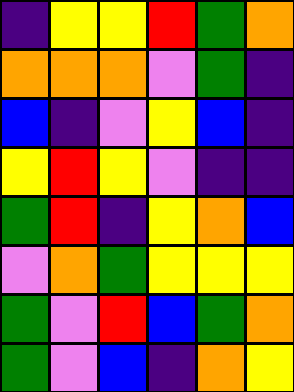[["indigo", "yellow", "yellow", "red", "green", "orange"], ["orange", "orange", "orange", "violet", "green", "indigo"], ["blue", "indigo", "violet", "yellow", "blue", "indigo"], ["yellow", "red", "yellow", "violet", "indigo", "indigo"], ["green", "red", "indigo", "yellow", "orange", "blue"], ["violet", "orange", "green", "yellow", "yellow", "yellow"], ["green", "violet", "red", "blue", "green", "orange"], ["green", "violet", "blue", "indigo", "orange", "yellow"]]